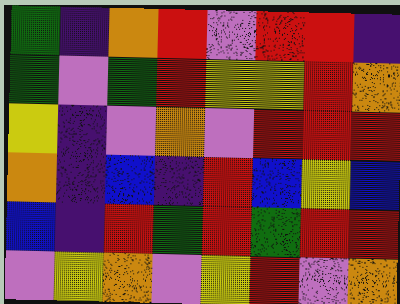[["green", "indigo", "orange", "red", "violet", "red", "red", "indigo"], ["green", "violet", "green", "red", "yellow", "yellow", "red", "orange"], ["yellow", "indigo", "violet", "orange", "violet", "red", "red", "red"], ["orange", "indigo", "blue", "indigo", "red", "blue", "yellow", "blue"], ["blue", "indigo", "red", "green", "red", "green", "red", "red"], ["violet", "yellow", "orange", "violet", "yellow", "red", "violet", "orange"]]